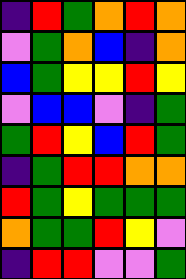[["indigo", "red", "green", "orange", "red", "orange"], ["violet", "green", "orange", "blue", "indigo", "orange"], ["blue", "green", "yellow", "yellow", "red", "yellow"], ["violet", "blue", "blue", "violet", "indigo", "green"], ["green", "red", "yellow", "blue", "red", "green"], ["indigo", "green", "red", "red", "orange", "orange"], ["red", "green", "yellow", "green", "green", "green"], ["orange", "green", "green", "red", "yellow", "violet"], ["indigo", "red", "red", "violet", "violet", "green"]]